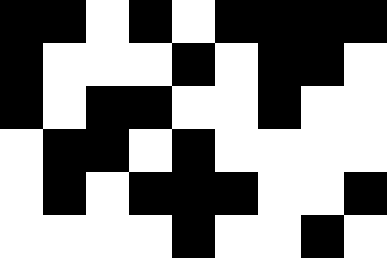[["black", "black", "white", "black", "white", "black", "black", "black", "black"], ["black", "white", "white", "white", "black", "white", "black", "black", "white"], ["black", "white", "black", "black", "white", "white", "black", "white", "white"], ["white", "black", "black", "white", "black", "white", "white", "white", "white"], ["white", "black", "white", "black", "black", "black", "white", "white", "black"], ["white", "white", "white", "white", "black", "white", "white", "black", "white"]]